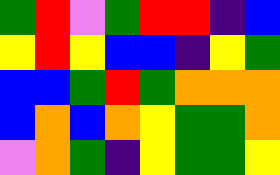[["green", "red", "violet", "green", "red", "red", "indigo", "blue"], ["yellow", "red", "yellow", "blue", "blue", "indigo", "yellow", "green"], ["blue", "blue", "green", "red", "green", "orange", "orange", "orange"], ["blue", "orange", "blue", "orange", "yellow", "green", "green", "orange"], ["violet", "orange", "green", "indigo", "yellow", "green", "green", "yellow"]]